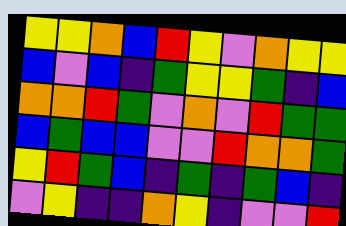[["yellow", "yellow", "orange", "blue", "red", "yellow", "violet", "orange", "yellow", "yellow"], ["blue", "violet", "blue", "indigo", "green", "yellow", "yellow", "green", "indigo", "blue"], ["orange", "orange", "red", "green", "violet", "orange", "violet", "red", "green", "green"], ["blue", "green", "blue", "blue", "violet", "violet", "red", "orange", "orange", "green"], ["yellow", "red", "green", "blue", "indigo", "green", "indigo", "green", "blue", "indigo"], ["violet", "yellow", "indigo", "indigo", "orange", "yellow", "indigo", "violet", "violet", "red"]]